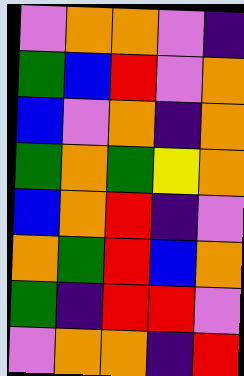[["violet", "orange", "orange", "violet", "indigo"], ["green", "blue", "red", "violet", "orange"], ["blue", "violet", "orange", "indigo", "orange"], ["green", "orange", "green", "yellow", "orange"], ["blue", "orange", "red", "indigo", "violet"], ["orange", "green", "red", "blue", "orange"], ["green", "indigo", "red", "red", "violet"], ["violet", "orange", "orange", "indigo", "red"]]